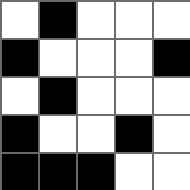[["white", "black", "white", "white", "white"], ["black", "white", "white", "white", "black"], ["white", "black", "white", "white", "white"], ["black", "white", "white", "black", "white"], ["black", "black", "black", "white", "white"]]